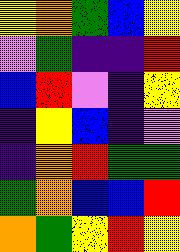[["yellow", "orange", "green", "blue", "yellow"], ["violet", "green", "indigo", "indigo", "red"], ["blue", "red", "violet", "indigo", "yellow"], ["indigo", "yellow", "blue", "indigo", "violet"], ["indigo", "orange", "red", "green", "green"], ["green", "orange", "blue", "blue", "red"], ["orange", "green", "yellow", "red", "yellow"]]